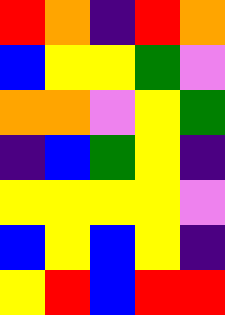[["red", "orange", "indigo", "red", "orange"], ["blue", "yellow", "yellow", "green", "violet"], ["orange", "orange", "violet", "yellow", "green"], ["indigo", "blue", "green", "yellow", "indigo"], ["yellow", "yellow", "yellow", "yellow", "violet"], ["blue", "yellow", "blue", "yellow", "indigo"], ["yellow", "red", "blue", "red", "red"]]